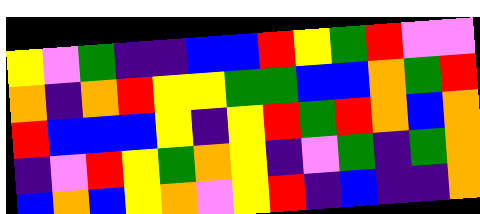[["yellow", "violet", "green", "indigo", "indigo", "blue", "blue", "red", "yellow", "green", "red", "violet", "violet"], ["orange", "indigo", "orange", "red", "yellow", "yellow", "green", "green", "blue", "blue", "orange", "green", "red"], ["red", "blue", "blue", "blue", "yellow", "indigo", "yellow", "red", "green", "red", "orange", "blue", "orange"], ["indigo", "violet", "red", "yellow", "green", "orange", "yellow", "indigo", "violet", "green", "indigo", "green", "orange"], ["blue", "orange", "blue", "yellow", "orange", "violet", "yellow", "red", "indigo", "blue", "indigo", "indigo", "orange"]]